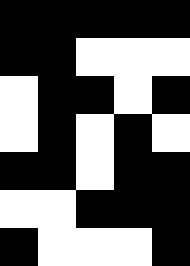[["black", "black", "black", "black", "black"], ["black", "black", "white", "white", "white"], ["white", "black", "black", "white", "black"], ["white", "black", "white", "black", "white"], ["black", "black", "white", "black", "black"], ["white", "white", "black", "black", "black"], ["black", "white", "white", "white", "black"]]